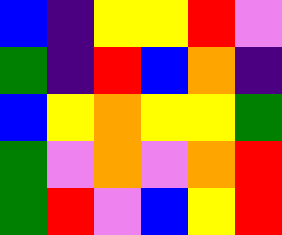[["blue", "indigo", "yellow", "yellow", "red", "violet"], ["green", "indigo", "red", "blue", "orange", "indigo"], ["blue", "yellow", "orange", "yellow", "yellow", "green"], ["green", "violet", "orange", "violet", "orange", "red"], ["green", "red", "violet", "blue", "yellow", "red"]]